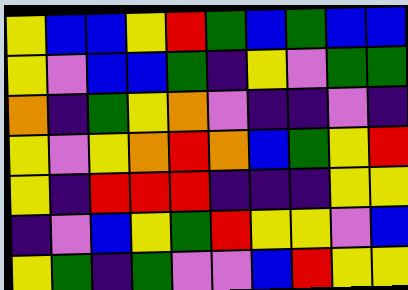[["yellow", "blue", "blue", "yellow", "red", "green", "blue", "green", "blue", "blue"], ["yellow", "violet", "blue", "blue", "green", "indigo", "yellow", "violet", "green", "green"], ["orange", "indigo", "green", "yellow", "orange", "violet", "indigo", "indigo", "violet", "indigo"], ["yellow", "violet", "yellow", "orange", "red", "orange", "blue", "green", "yellow", "red"], ["yellow", "indigo", "red", "red", "red", "indigo", "indigo", "indigo", "yellow", "yellow"], ["indigo", "violet", "blue", "yellow", "green", "red", "yellow", "yellow", "violet", "blue"], ["yellow", "green", "indigo", "green", "violet", "violet", "blue", "red", "yellow", "yellow"]]